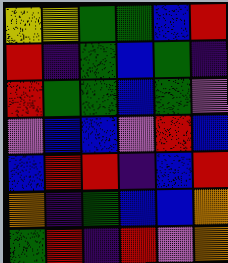[["yellow", "yellow", "green", "green", "blue", "red"], ["red", "indigo", "green", "blue", "green", "indigo"], ["red", "green", "green", "blue", "green", "violet"], ["violet", "blue", "blue", "violet", "red", "blue"], ["blue", "red", "red", "indigo", "blue", "red"], ["orange", "indigo", "green", "blue", "blue", "orange"], ["green", "red", "indigo", "red", "violet", "orange"]]